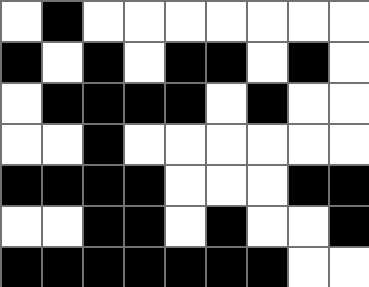[["white", "black", "white", "white", "white", "white", "white", "white", "white"], ["black", "white", "black", "white", "black", "black", "white", "black", "white"], ["white", "black", "black", "black", "black", "white", "black", "white", "white"], ["white", "white", "black", "white", "white", "white", "white", "white", "white"], ["black", "black", "black", "black", "white", "white", "white", "black", "black"], ["white", "white", "black", "black", "white", "black", "white", "white", "black"], ["black", "black", "black", "black", "black", "black", "black", "white", "white"]]